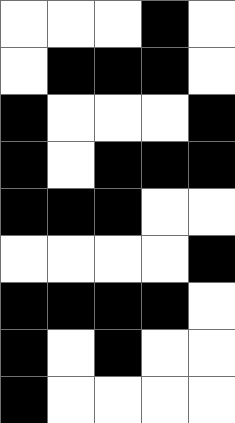[["white", "white", "white", "black", "white"], ["white", "black", "black", "black", "white"], ["black", "white", "white", "white", "black"], ["black", "white", "black", "black", "black"], ["black", "black", "black", "white", "white"], ["white", "white", "white", "white", "black"], ["black", "black", "black", "black", "white"], ["black", "white", "black", "white", "white"], ["black", "white", "white", "white", "white"]]